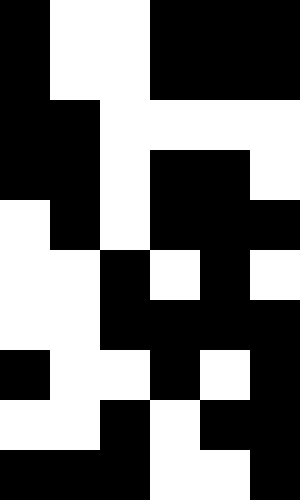[["black", "white", "white", "black", "black", "black"], ["black", "white", "white", "black", "black", "black"], ["black", "black", "white", "white", "white", "white"], ["black", "black", "white", "black", "black", "white"], ["white", "black", "white", "black", "black", "black"], ["white", "white", "black", "white", "black", "white"], ["white", "white", "black", "black", "black", "black"], ["black", "white", "white", "black", "white", "black"], ["white", "white", "black", "white", "black", "black"], ["black", "black", "black", "white", "white", "black"]]